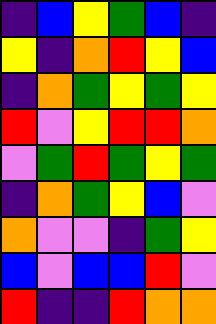[["indigo", "blue", "yellow", "green", "blue", "indigo"], ["yellow", "indigo", "orange", "red", "yellow", "blue"], ["indigo", "orange", "green", "yellow", "green", "yellow"], ["red", "violet", "yellow", "red", "red", "orange"], ["violet", "green", "red", "green", "yellow", "green"], ["indigo", "orange", "green", "yellow", "blue", "violet"], ["orange", "violet", "violet", "indigo", "green", "yellow"], ["blue", "violet", "blue", "blue", "red", "violet"], ["red", "indigo", "indigo", "red", "orange", "orange"]]